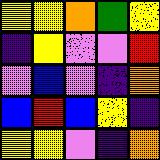[["yellow", "yellow", "orange", "green", "yellow"], ["indigo", "yellow", "violet", "violet", "red"], ["violet", "blue", "violet", "indigo", "orange"], ["blue", "red", "blue", "yellow", "indigo"], ["yellow", "yellow", "violet", "indigo", "orange"]]